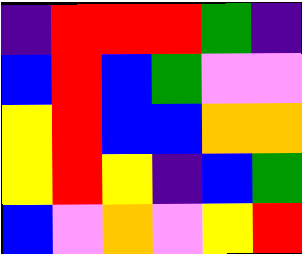[["indigo", "red", "red", "red", "green", "indigo"], ["blue", "red", "blue", "green", "violet", "violet"], ["yellow", "red", "blue", "blue", "orange", "orange"], ["yellow", "red", "yellow", "indigo", "blue", "green"], ["blue", "violet", "orange", "violet", "yellow", "red"]]